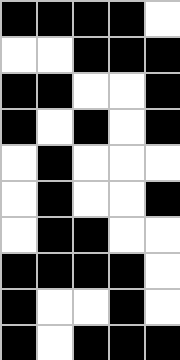[["black", "black", "black", "black", "white"], ["white", "white", "black", "black", "black"], ["black", "black", "white", "white", "black"], ["black", "white", "black", "white", "black"], ["white", "black", "white", "white", "white"], ["white", "black", "white", "white", "black"], ["white", "black", "black", "white", "white"], ["black", "black", "black", "black", "white"], ["black", "white", "white", "black", "white"], ["black", "white", "black", "black", "black"]]